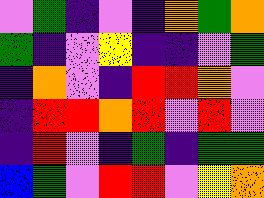[["violet", "green", "indigo", "violet", "indigo", "orange", "green", "orange"], ["green", "indigo", "violet", "yellow", "indigo", "indigo", "violet", "green"], ["indigo", "orange", "violet", "indigo", "red", "red", "orange", "violet"], ["indigo", "red", "red", "orange", "red", "violet", "red", "violet"], ["indigo", "red", "violet", "indigo", "green", "indigo", "green", "green"], ["blue", "green", "violet", "red", "red", "violet", "yellow", "orange"]]